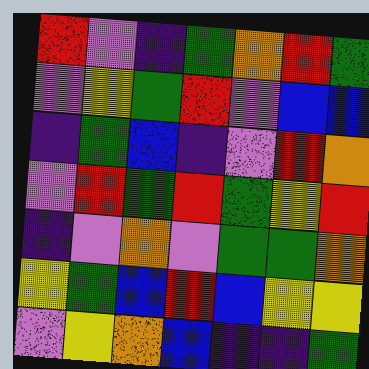[["red", "violet", "indigo", "green", "orange", "red", "green"], ["violet", "yellow", "green", "red", "violet", "blue", "blue"], ["indigo", "green", "blue", "indigo", "violet", "red", "orange"], ["violet", "red", "green", "red", "green", "yellow", "red"], ["indigo", "violet", "orange", "violet", "green", "green", "orange"], ["yellow", "green", "blue", "red", "blue", "yellow", "yellow"], ["violet", "yellow", "orange", "blue", "indigo", "indigo", "green"]]